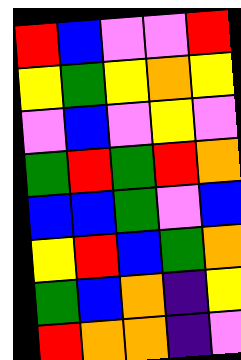[["red", "blue", "violet", "violet", "red"], ["yellow", "green", "yellow", "orange", "yellow"], ["violet", "blue", "violet", "yellow", "violet"], ["green", "red", "green", "red", "orange"], ["blue", "blue", "green", "violet", "blue"], ["yellow", "red", "blue", "green", "orange"], ["green", "blue", "orange", "indigo", "yellow"], ["red", "orange", "orange", "indigo", "violet"]]